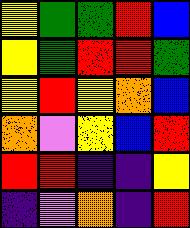[["yellow", "green", "green", "red", "blue"], ["yellow", "green", "red", "red", "green"], ["yellow", "red", "yellow", "orange", "blue"], ["orange", "violet", "yellow", "blue", "red"], ["red", "red", "indigo", "indigo", "yellow"], ["indigo", "violet", "orange", "indigo", "red"]]